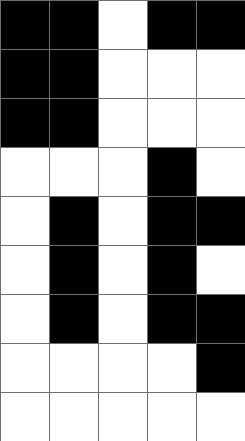[["black", "black", "white", "black", "black"], ["black", "black", "white", "white", "white"], ["black", "black", "white", "white", "white"], ["white", "white", "white", "black", "white"], ["white", "black", "white", "black", "black"], ["white", "black", "white", "black", "white"], ["white", "black", "white", "black", "black"], ["white", "white", "white", "white", "black"], ["white", "white", "white", "white", "white"]]